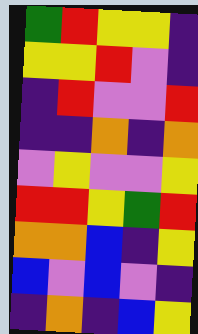[["green", "red", "yellow", "yellow", "indigo"], ["yellow", "yellow", "red", "violet", "indigo"], ["indigo", "red", "violet", "violet", "red"], ["indigo", "indigo", "orange", "indigo", "orange"], ["violet", "yellow", "violet", "violet", "yellow"], ["red", "red", "yellow", "green", "red"], ["orange", "orange", "blue", "indigo", "yellow"], ["blue", "violet", "blue", "violet", "indigo"], ["indigo", "orange", "indigo", "blue", "yellow"]]